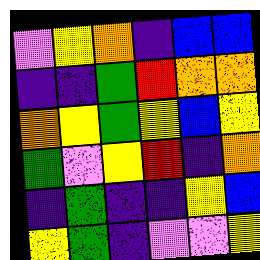[["violet", "yellow", "orange", "indigo", "blue", "blue"], ["indigo", "indigo", "green", "red", "orange", "orange"], ["orange", "yellow", "green", "yellow", "blue", "yellow"], ["green", "violet", "yellow", "red", "indigo", "orange"], ["indigo", "green", "indigo", "indigo", "yellow", "blue"], ["yellow", "green", "indigo", "violet", "violet", "yellow"]]